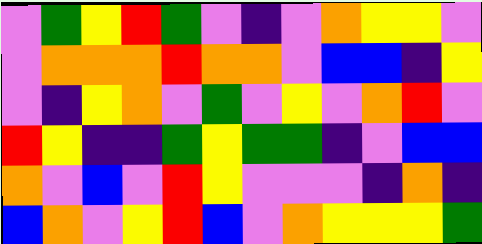[["violet", "green", "yellow", "red", "green", "violet", "indigo", "violet", "orange", "yellow", "yellow", "violet"], ["violet", "orange", "orange", "orange", "red", "orange", "orange", "violet", "blue", "blue", "indigo", "yellow"], ["violet", "indigo", "yellow", "orange", "violet", "green", "violet", "yellow", "violet", "orange", "red", "violet"], ["red", "yellow", "indigo", "indigo", "green", "yellow", "green", "green", "indigo", "violet", "blue", "blue"], ["orange", "violet", "blue", "violet", "red", "yellow", "violet", "violet", "violet", "indigo", "orange", "indigo"], ["blue", "orange", "violet", "yellow", "red", "blue", "violet", "orange", "yellow", "yellow", "yellow", "green"]]